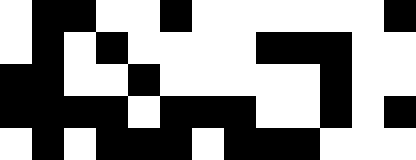[["white", "black", "black", "white", "white", "black", "white", "white", "white", "white", "white", "white", "black"], ["white", "black", "white", "black", "white", "white", "white", "white", "black", "black", "black", "white", "white"], ["black", "black", "white", "white", "black", "white", "white", "white", "white", "white", "black", "white", "white"], ["black", "black", "black", "black", "white", "black", "black", "black", "white", "white", "black", "white", "black"], ["white", "black", "white", "black", "black", "black", "white", "black", "black", "black", "white", "white", "white"]]